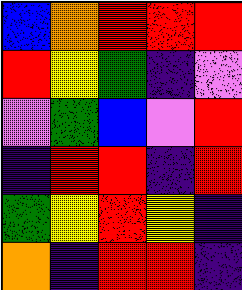[["blue", "orange", "red", "red", "red"], ["red", "yellow", "green", "indigo", "violet"], ["violet", "green", "blue", "violet", "red"], ["indigo", "red", "red", "indigo", "red"], ["green", "yellow", "red", "yellow", "indigo"], ["orange", "indigo", "red", "red", "indigo"]]